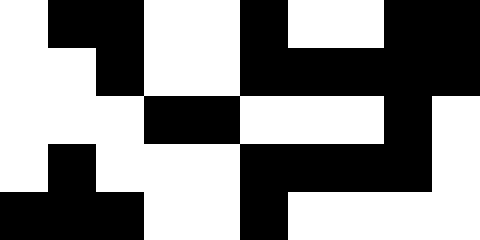[["white", "black", "black", "white", "white", "black", "white", "white", "black", "black"], ["white", "white", "black", "white", "white", "black", "black", "black", "black", "black"], ["white", "white", "white", "black", "black", "white", "white", "white", "black", "white"], ["white", "black", "white", "white", "white", "black", "black", "black", "black", "white"], ["black", "black", "black", "white", "white", "black", "white", "white", "white", "white"]]